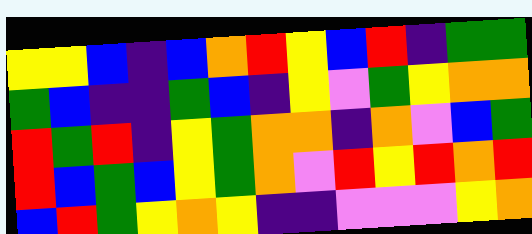[["yellow", "yellow", "blue", "indigo", "blue", "orange", "red", "yellow", "blue", "red", "indigo", "green", "green"], ["green", "blue", "indigo", "indigo", "green", "blue", "indigo", "yellow", "violet", "green", "yellow", "orange", "orange"], ["red", "green", "red", "indigo", "yellow", "green", "orange", "orange", "indigo", "orange", "violet", "blue", "green"], ["red", "blue", "green", "blue", "yellow", "green", "orange", "violet", "red", "yellow", "red", "orange", "red"], ["blue", "red", "green", "yellow", "orange", "yellow", "indigo", "indigo", "violet", "violet", "violet", "yellow", "orange"]]